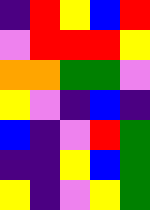[["indigo", "red", "yellow", "blue", "red"], ["violet", "red", "red", "red", "yellow"], ["orange", "orange", "green", "green", "violet"], ["yellow", "violet", "indigo", "blue", "indigo"], ["blue", "indigo", "violet", "red", "green"], ["indigo", "indigo", "yellow", "blue", "green"], ["yellow", "indigo", "violet", "yellow", "green"]]